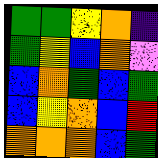[["green", "green", "yellow", "orange", "indigo"], ["green", "yellow", "blue", "orange", "violet"], ["blue", "orange", "green", "blue", "green"], ["blue", "yellow", "orange", "blue", "red"], ["orange", "orange", "orange", "blue", "green"]]